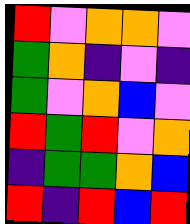[["red", "violet", "orange", "orange", "violet"], ["green", "orange", "indigo", "violet", "indigo"], ["green", "violet", "orange", "blue", "violet"], ["red", "green", "red", "violet", "orange"], ["indigo", "green", "green", "orange", "blue"], ["red", "indigo", "red", "blue", "red"]]